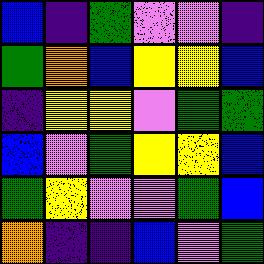[["blue", "indigo", "green", "violet", "violet", "indigo"], ["green", "orange", "blue", "yellow", "yellow", "blue"], ["indigo", "yellow", "yellow", "violet", "green", "green"], ["blue", "violet", "green", "yellow", "yellow", "blue"], ["green", "yellow", "violet", "violet", "green", "blue"], ["orange", "indigo", "indigo", "blue", "violet", "green"]]